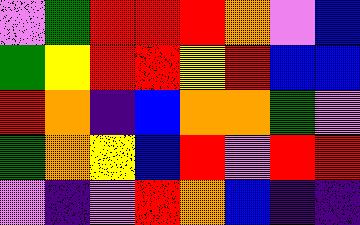[["violet", "green", "red", "red", "red", "orange", "violet", "blue"], ["green", "yellow", "red", "red", "yellow", "red", "blue", "blue"], ["red", "orange", "indigo", "blue", "orange", "orange", "green", "violet"], ["green", "orange", "yellow", "blue", "red", "violet", "red", "red"], ["violet", "indigo", "violet", "red", "orange", "blue", "indigo", "indigo"]]